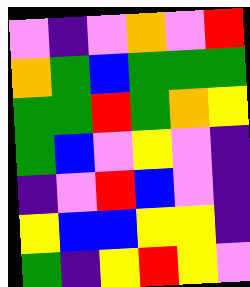[["violet", "indigo", "violet", "orange", "violet", "red"], ["orange", "green", "blue", "green", "green", "green"], ["green", "green", "red", "green", "orange", "yellow"], ["green", "blue", "violet", "yellow", "violet", "indigo"], ["indigo", "violet", "red", "blue", "violet", "indigo"], ["yellow", "blue", "blue", "yellow", "yellow", "indigo"], ["green", "indigo", "yellow", "red", "yellow", "violet"]]